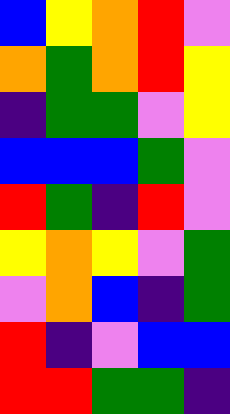[["blue", "yellow", "orange", "red", "violet"], ["orange", "green", "orange", "red", "yellow"], ["indigo", "green", "green", "violet", "yellow"], ["blue", "blue", "blue", "green", "violet"], ["red", "green", "indigo", "red", "violet"], ["yellow", "orange", "yellow", "violet", "green"], ["violet", "orange", "blue", "indigo", "green"], ["red", "indigo", "violet", "blue", "blue"], ["red", "red", "green", "green", "indigo"]]